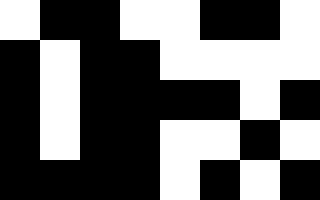[["white", "black", "black", "white", "white", "black", "black", "white"], ["black", "white", "black", "black", "white", "white", "white", "white"], ["black", "white", "black", "black", "black", "black", "white", "black"], ["black", "white", "black", "black", "white", "white", "black", "white"], ["black", "black", "black", "black", "white", "black", "white", "black"]]